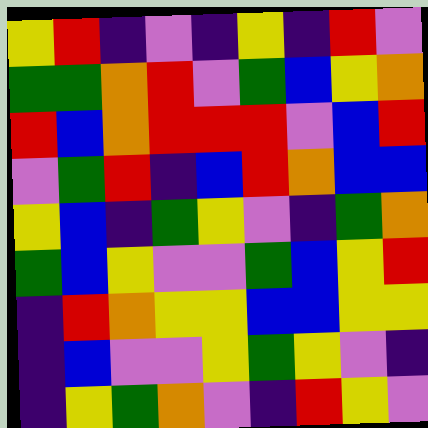[["yellow", "red", "indigo", "violet", "indigo", "yellow", "indigo", "red", "violet"], ["green", "green", "orange", "red", "violet", "green", "blue", "yellow", "orange"], ["red", "blue", "orange", "red", "red", "red", "violet", "blue", "red"], ["violet", "green", "red", "indigo", "blue", "red", "orange", "blue", "blue"], ["yellow", "blue", "indigo", "green", "yellow", "violet", "indigo", "green", "orange"], ["green", "blue", "yellow", "violet", "violet", "green", "blue", "yellow", "red"], ["indigo", "red", "orange", "yellow", "yellow", "blue", "blue", "yellow", "yellow"], ["indigo", "blue", "violet", "violet", "yellow", "green", "yellow", "violet", "indigo"], ["indigo", "yellow", "green", "orange", "violet", "indigo", "red", "yellow", "violet"]]